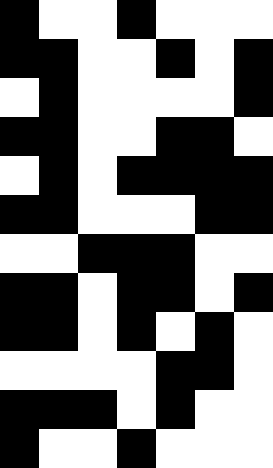[["black", "white", "white", "black", "white", "white", "white"], ["black", "black", "white", "white", "black", "white", "black"], ["white", "black", "white", "white", "white", "white", "black"], ["black", "black", "white", "white", "black", "black", "white"], ["white", "black", "white", "black", "black", "black", "black"], ["black", "black", "white", "white", "white", "black", "black"], ["white", "white", "black", "black", "black", "white", "white"], ["black", "black", "white", "black", "black", "white", "black"], ["black", "black", "white", "black", "white", "black", "white"], ["white", "white", "white", "white", "black", "black", "white"], ["black", "black", "black", "white", "black", "white", "white"], ["black", "white", "white", "black", "white", "white", "white"]]